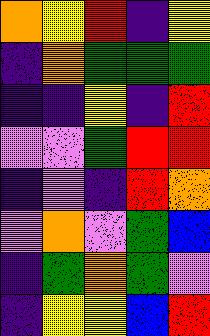[["orange", "yellow", "red", "indigo", "yellow"], ["indigo", "orange", "green", "green", "green"], ["indigo", "indigo", "yellow", "indigo", "red"], ["violet", "violet", "green", "red", "red"], ["indigo", "violet", "indigo", "red", "orange"], ["violet", "orange", "violet", "green", "blue"], ["indigo", "green", "orange", "green", "violet"], ["indigo", "yellow", "yellow", "blue", "red"]]